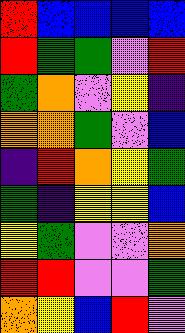[["red", "blue", "blue", "blue", "blue"], ["red", "green", "green", "violet", "red"], ["green", "orange", "violet", "yellow", "indigo"], ["orange", "orange", "green", "violet", "blue"], ["indigo", "red", "orange", "yellow", "green"], ["green", "indigo", "yellow", "yellow", "blue"], ["yellow", "green", "violet", "violet", "orange"], ["red", "red", "violet", "violet", "green"], ["orange", "yellow", "blue", "red", "violet"]]